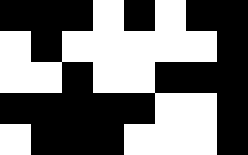[["black", "black", "black", "white", "black", "white", "black", "black"], ["white", "black", "white", "white", "white", "white", "white", "black"], ["white", "white", "black", "white", "white", "black", "black", "black"], ["black", "black", "black", "black", "black", "white", "white", "black"], ["white", "black", "black", "black", "white", "white", "white", "black"]]